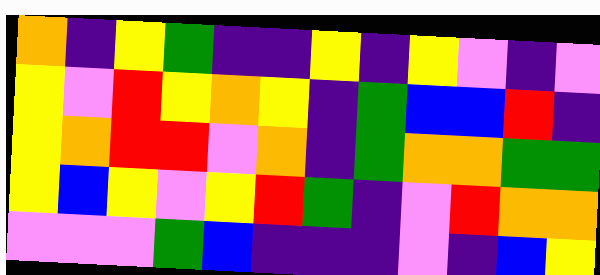[["orange", "indigo", "yellow", "green", "indigo", "indigo", "yellow", "indigo", "yellow", "violet", "indigo", "violet"], ["yellow", "violet", "red", "yellow", "orange", "yellow", "indigo", "green", "blue", "blue", "red", "indigo"], ["yellow", "orange", "red", "red", "violet", "orange", "indigo", "green", "orange", "orange", "green", "green"], ["yellow", "blue", "yellow", "violet", "yellow", "red", "green", "indigo", "violet", "red", "orange", "orange"], ["violet", "violet", "violet", "green", "blue", "indigo", "indigo", "indigo", "violet", "indigo", "blue", "yellow"]]